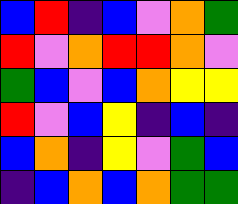[["blue", "red", "indigo", "blue", "violet", "orange", "green"], ["red", "violet", "orange", "red", "red", "orange", "violet"], ["green", "blue", "violet", "blue", "orange", "yellow", "yellow"], ["red", "violet", "blue", "yellow", "indigo", "blue", "indigo"], ["blue", "orange", "indigo", "yellow", "violet", "green", "blue"], ["indigo", "blue", "orange", "blue", "orange", "green", "green"]]